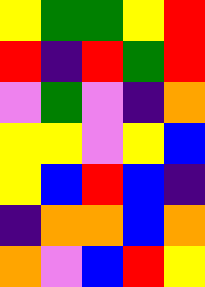[["yellow", "green", "green", "yellow", "red"], ["red", "indigo", "red", "green", "red"], ["violet", "green", "violet", "indigo", "orange"], ["yellow", "yellow", "violet", "yellow", "blue"], ["yellow", "blue", "red", "blue", "indigo"], ["indigo", "orange", "orange", "blue", "orange"], ["orange", "violet", "blue", "red", "yellow"]]